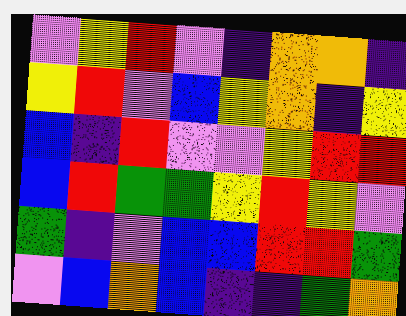[["violet", "yellow", "red", "violet", "indigo", "orange", "orange", "indigo"], ["yellow", "red", "violet", "blue", "yellow", "orange", "indigo", "yellow"], ["blue", "indigo", "red", "violet", "violet", "yellow", "red", "red"], ["blue", "red", "green", "green", "yellow", "red", "yellow", "violet"], ["green", "indigo", "violet", "blue", "blue", "red", "red", "green"], ["violet", "blue", "orange", "blue", "indigo", "indigo", "green", "orange"]]